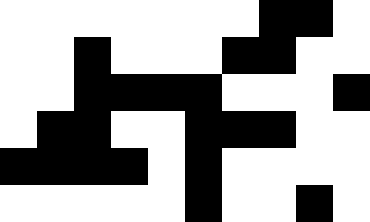[["white", "white", "white", "white", "white", "white", "white", "black", "black", "white"], ["white", "white", "black", "white", "white", "white", "black", "black", "white", "white"], ["white", "white", "black", "black", "black", "black", "white", "white", "white", "black"], ["white", "black", "black", "white", "white", "black", "black", "black", "white", "white"], ["black", "black", "black", "black", "white", "black", "white", "white", "white", "white"], ["white", "white", "white", "white", "white", "black", "white", "white", "black", "white"]]